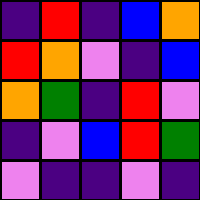[["indigo", "red", "indigo", "blue", "orange"], ["red", "orange", "violet", "indigo", "blue"], ["orange", "green", "indigo", "red", "violet"], ["indigo", "violet", "blue", "red", "green"], ["violet", "indigo", "indigo", "violet", "indigo"]]